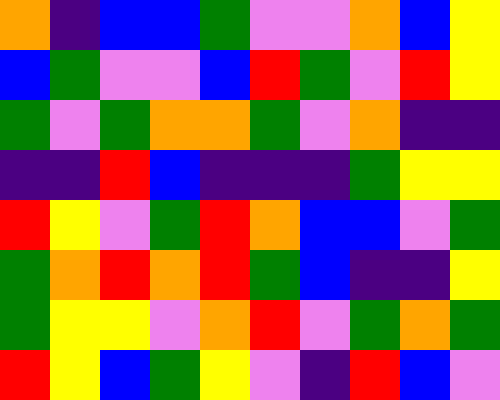[["orange", "indigo", "blue", "blue", "green", "violet", "violet", "orange", "blue", "yellow"], ["blue", "green", "violet", "violet", "blue", "red", "green", "violet", "red", "yellow"], ["green", "violet", "green", "orange", "orange", "green", "violet", "orange", "indigo", "indigo"], ["indigo", "indigo", "red", "blue", "indigo", "indigo", "indigo", "green", "yellow", "yellow"], ["red", "yellow", "violet", "green", "red", "orange", "blue", "blue", "violet", "green"], ["green", "orange", "red", "orange", "red", "green", "blue", "indigo", "indigo", "yellow"], ["green", "yellow", "yellow", "violet", "orange", "red", "violet", "green", "orange", "green"], ["red", "yellow", "blue", "green", "yellow", "violet", "indigo", "red", "blue", "violet"]]